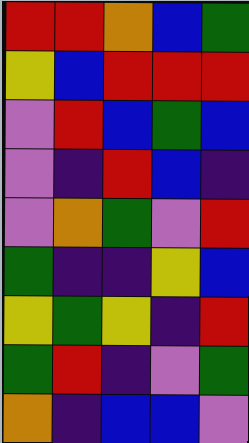[["red", "red", "orange", "blue", "green"], ["yellow", "blue", "red", "red", "red"], ["violet", "red", "blue", "green", "blue"], ["violet", "indigo", "red", "blue", "indigo"], ["violet", "orange", "green", "violet", "red"], ["green", "indigo", "indigo", "yellow", "blue"], ["yellow", "green", "yellow", "indigo", "red"], ["green", "red", "indigo", "violet", "green"], ["orange", "indigo", "blue", "blue", "violet"]]